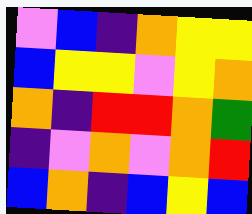[["violet", "blue", "indigo", "orange", "yellow", "yellow"], ["blue", "yellow", "yellow", "violet", "yellow", "orange"], ["orange", "indigo", "red", "red", "orange", "green"], ["indigo", "violet", "orange", "violet", "orange", "red"], ["blue", "orange", "indigo", "blue", "yellow", "blue"]]